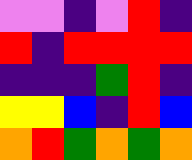[["violet", "violet", "indigo", "violet", "red", "indigo"], ["red", "indigo", "red", "red", "red", "red"], ["indigo", "indigo", "indigo", "green", "red", "indigo"], ["yellow", "yellow", "blue", "indigo", "red", "blue"], ["orange", "red", "green", "orange", "green", "orange"]]